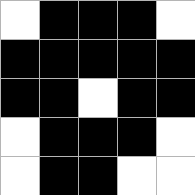[["white", "black", "black", "black", "white"], ["black", "black", "black", "black", "black"], ["black", "black", "white", "black", "black"], ["white", "black", "black", "black", "white"], ["white", "black", "black", "white", "white"]]